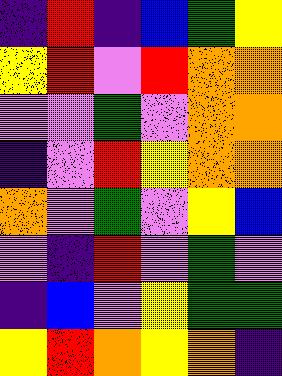[["indigo", "red", "indigo", "blue", "green", "yellow"], ["yellow", "red", "violet", "red", "orange", "orange"], ["violet", "violet", "green", "violet", "orange", "orange"], ["indigo", "violet", "red", "yellow", "orange", "orange"], ["orange", "violet", "green", "violet", "yellow", "blue"], ["violet", "indigo", "red", "violet", "green", "violet"], ["indigo", "blue", "violet", "yellow", "green", "green"], ["yellow", "red", "orange", "yellow", "orange", "indigo"]]